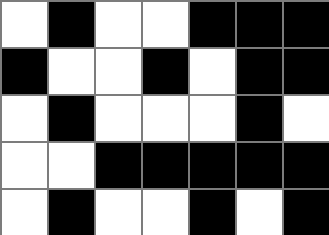[["white", "black", "white", "white", "black", "black", "black"], ["black", "white", "white", "black", "white", "black", "black"], ["white", "black", "white", "white", "white", "black", "white"], ["white", "white", "black", "black", "black", "black", "black"], ["white", "black", "white", "white", "black", "white", "black"]]